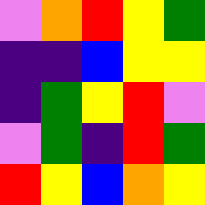[["violet", "orange", "red", "yellow", "green"], ["indigo", "indigo", "blue", "yellow", "yellow"], ["indigo", "green", "yellow", "red", "violet"], ["violet", "green", "indigo", "red", "green"], ["red", "yellow", "blue", "orange", "yellow"]]